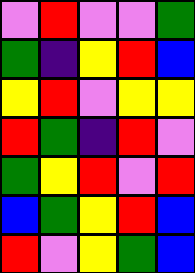[["violet", "red", "violet", "violet", "green"], ["green", "indigo", "yellow", "red", "blue"], ["yellow", "red", "violet", "yellow", "yellow"], ["red", "green", "indigo", "red", "violet"], ["green", "yellow", "red", "violet", "red"], ["blue", "green", "yellow", "red", "blue"], ["red", "violet", "yellow", "green", "blue"]]